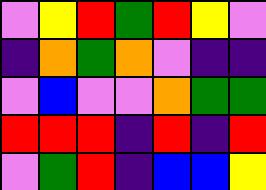[["violet", "yellow", "red", "green", "red", "yellow", "violet"], ["indigo", "orange", "green", "orange", "violet", "indigo", "indigo"], ["violet", "blue", "violet", "violet", "orange", "green", "green"], ["red", "red", "red", "indigo", "red", "indigo", "red"], ["violet", "green", "red", "indigo", "blue", "blue", "yellow"]]